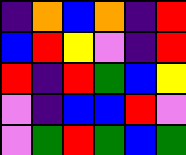[["indigo", "orange", "blue", "orange", "indigo", "red"], ["blue", "red", "yellow", "violet", "indigo", "red"], ["red", "indigo", "red", "green", "blue", "yellow"], ["violet", "indigo", "blue", "blue", "red", "violet"], ["violet", "green", "red", "green", "blue", "green"]]